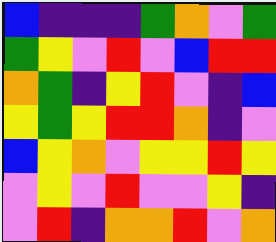[["blue", "indigo", "indigo", "indigo", "green", "orange", "violet", "green"], ["green", "yellow", "violet", "red", "violet", "blue", "red", "red"], ["orange", "green", "indigo", "yellow", "red", "violet", "indigo", "blue"], ["yellow", "green", "yellow", "red", "red", "orange", "indigo", "violet"], ["blue", "yellow", "orange", "violet", "yellow", "yellow", "red", "yellow"], ["violet", "yellow", "violet", "red", "violet", "violet", "yellow", "indigo"], ["violet", "red", "indigo", "orange", "orange", "red", "violet", "orange"]]